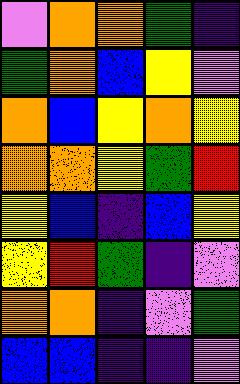[["violet", "orange", "orange", "green", "indigo"], ["green", "orange", "blue", "yellow", "violet"], ["orange", "blue", "yellow", "orange", "yellow"], ["orange", "orange", "yellow", "green", "red"], ["yellow", "blue", "indigo", "blue", "yellow"], ["yellow", "red", "green", "indigo", "violet"], ["orange", "orange", "indigo", "violet", "green"], ["blue", "blue", "indigo", "indigo", "violet"]]